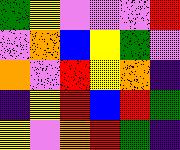[["green", "yellow", "violet", "violet", "violet", "red"], ["violet", "orange", "blue", "yellow", "green", "violet"], ["orange", "violet", "red", "yellow", "orange", "indigo"], ["indigo", "yellow", "red", "blue", "red", "green"], ["yellow", "violet", "orange", "red", "green", "indigo"]]